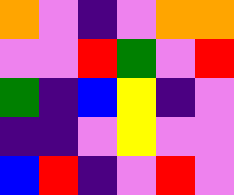[["orange", "violet", "indigo", "violet", "orange", "orange"], ["violet", "violet", "red", "green", "violet", "red"], ["green", "indigo", "blue", "yellow", "indigo", "violet"], ["indigo", "indigo", "violet", "yellow", "violet", "violet"], ["blue", "red", "indigo", "violet", "red", "violet"]]